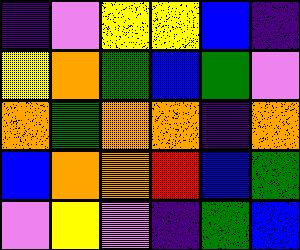[["indigo", "violet", "yellow", "yellow", "blue", "indigo"], ["yellow", "orange", "green", "blue", "green", "violet"], ["orange", "green", "orange", "orange", "indigo", "orange"], ["blue", "orange", "orange", "red", "blue", "green"], ["violet", "yellow", "violet", "indigo", "green", "blue"]]